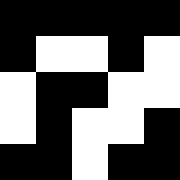[["black", "black", "black", "black", "black"], ["black", "white", "white", "black", "white"], ["white", "black", "black", "white", "white"], ["white", "black", "white", "white", "black"], ["black", "black", "white", "black", "black"]]